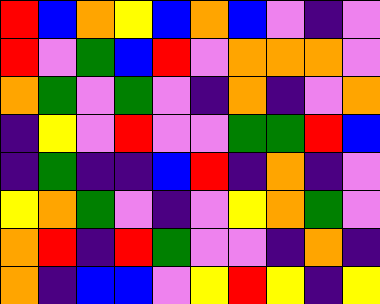[["red", "blue", "orange", "yellow", "blue", "orange", "blue", "violet", "indigo", "violet"], ["red", "violet", "green", "blue", "red", "violet", "orange", "orange", "orange", "violet"], ["orange", "green", "violet", "green", "violet", "indigo", "orange", "indigo", "violet", "orange"], ["indigo", "yellow", "violet", "red", "violet", "violet", "green", "green", "red", "blue"], ["indigo", "green", "indigo", "indigo", "blue", "red", "indigo", "orange", "indigo", "violet"], ["yellow", "orange", "green", "violet", "indigo", "violet", "yellow", "orange", "green", "violet"], ["orange", "red", "indigo", "red", "green", "violet", "violet", "indigo", "orange", "indigo"], ["orange", "indigo", "blue", "blue", "violet", "yellow", "red", "yellow", "indigo", "yellow"]]